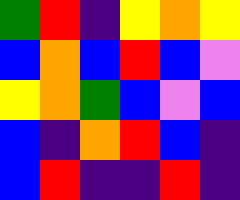[["green", "red", "indigo", "yellow", "orange", "yellow"], ["blue", "orange", "blue", "red", "blue", "violet"], ["yellow", "orange", "green", "blue", "violet", "blue"], ["blue", "indigo", "orange", "red", "blue", "indigo"], ["blue", "red", "indigo", "indigo", "red", "indigo"]]